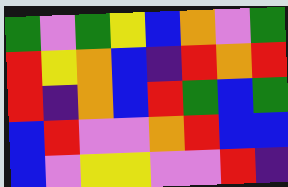[["green", "violet", "green", "yellow", "blue", "orange", "violet", "green"], ["red", "yellow", "orange", "blue", "indigo", "red", "orange", "red"], ["red", "indigo", "orange", "blue", "red", "green", "blue", "green"], ["blue", "red", "violet", "violet", "orange", "red", "blue", "blue"], ["blue", "violet", "yellow", "yellow", "violet", "violet", "red", "indigo"]]